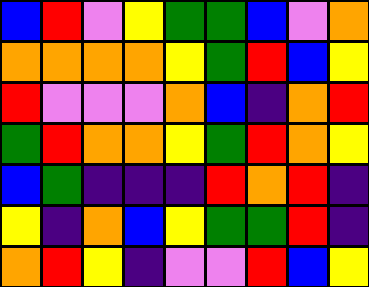[["blue", "red", "violet", "yellow", "green", "green", "blue", "violet", "orange"], ["orange", "orange", "orange", "orange", "yellow", "green", "red", "blue", "yellow"], ["red", "violet", "violet", "violet", "orange", "blue", "indigo", "orange", "red"], ["green", "red", "orange", "orange", "yellow", "green", "red", "orange", "yellow"], ["blue", "green", "indigo", "indigo", "indigo", "red", "orange", "red", "indigo"], ["yellow", "indigo", "orange", "blue", "yellow", "green", "green", "red", "indigo"], ["orange", "red", "yellow", "indigo", "violet", "violet", "red", "blue", "yellow"]]